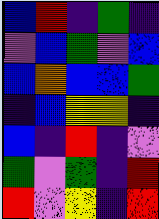[["blue", "red", "indigo", "green", "indigo"], ["violet", "blue", "green", "violet", "blue"], ["blue", "orange", "blue", "blue", "green"], ["indigo", "blue", "yellow", "yellow", "indigo"], ["blue", "indigo", "red", "indigo", "violet"], ["green", "violet", "green", "indigo", "red"], ["red", "violet", "yellow", "indigo", "red"]]